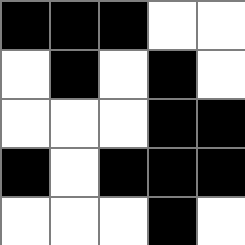[["black", "black", "black", "white", "white"], ["white", "black", "white", "black", "white"], ["white", "white", "white", "black", "black"], ["black", "white", "black", "black", "black"], ["white", "white", "white", "black", "white"]]